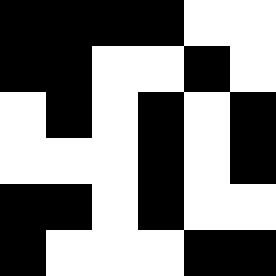[["black", "black", "black", "black", "white", "white"], ["black", "black", "white", "white", "black", "white"], ["white", "black", "white", "black", "white", "black"], ["white", "white", "white", "black", "white", "black"], ["black", "black", "white", "black", "white", "white"], ["black", "white", "white", "white", "black", "black"]]